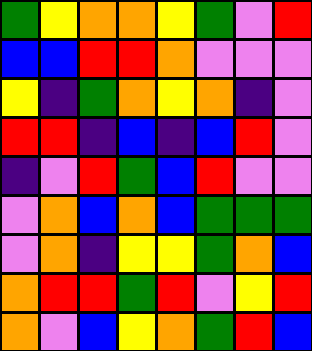[["green", "yellow", "orange", "orange", "yellow", "green", "violet", "red"], ["blue", "blue", "red", "red", "orange", "violet", "violet", "violet"], ["yellow", "indigo", "green", "orange", "yellow", "orange", "indigo", "violet"], ["red", "red", "indigo", "blue", "indigo", "blue", "red", "violet"], ["indigo", "violet", "red", "green", "blue", "red", "violet", "violet"], ["violet", "orange", "blue", "orange", "blue", "green", "green", "green"], ["violet", "orange", "indigo", "yellow", "yellow", "green", "orange", "blue"], ["orange", "red", "red", "green", "red", "violet", "yellow", "red"], ["orange", "violet", "blue", "yellow", "orange", "green", "red", "blue"]]